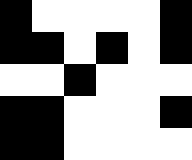[["black", "white", "white", "white", "white", "black"], ["black", "black", "white", "black", "white", "black"], ["white", "white", "black", "white", "white", "white"], ["black", "black", "white", "white", "white", "black"], ["black", "black", "white", "white", "white", "white"]]